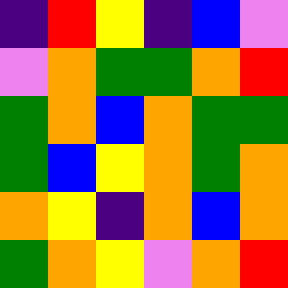[["indigo", "red", "yellow", "indigo", "blue", "violet"], ["violet", "orange", "green", "green", "orange", "red"], ["green", "orange", "blue", "orange", "green", "green"], ["green", "blue", "yellow", "orange", "green", "orange"], ["orange", "yellow", "indigo", "orange", "blue", "orange"], ["green", "orange", "yellow", "violet", "orange", "red"]]